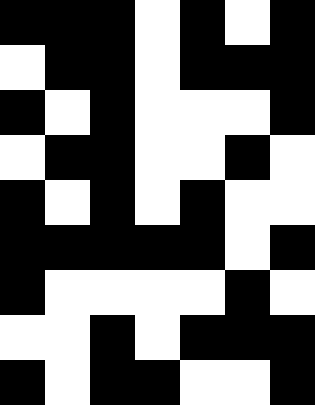[["black", "black", "black", "white", "black", "white", "black"], ["white", "black", "black", "white", "black", "black", "black"], ["black", "white", "black", "white", "white", "white", "black"], ["white", "black", "black", "white", "white", "black", "white"], ["black", "white", "black", "white", "black", "white", "white"], ["black", "black", "black", "black", "black", "white", "black"], ["black", "white", "white", "white", "white", "black", "white"], ["white", "white", "black", "white", "black", "black", "black"], ["black", "white", "black", "black", "white", "white", "black"]]